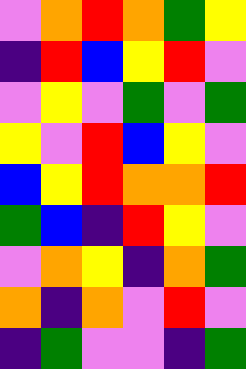[["violet", "orange", "red", "orange", "green", "yellow"], ["indigo", "red", "blue", "yellow", "red", "violet"], ["violet", "yellow", "violet", "green", "violet", "green"], ["yellow", "violet", "red", "blue", "yellow", "violet"], ["blue", "yellow", "red", "orange", "orange", "red"], ["green", "blue", "indigo", "red", "yellow", "violet"], ["violet", "orange", "yellow", "indigo", "orange", "green"], ["orange", "indigo", "orange", "violet", "red", "violet"], ["indigo", "green", "violet", "violet", "indigo", "green"]]